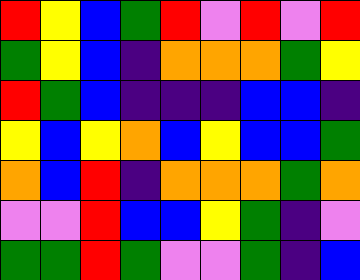[["red", "yellow", "blue", "green", "red", "violet", "red", "violet", "red"], ["green", "yellow", "blue", "indigo", "orange", "orange", "orange", "green", "yellow"], ["red", "green", "blue", "indigo", "indigo", "indigo", "blue", "blue", "indigo"], ["yellow", "blue", "yellow", "orange", "blue", "yellow", "blue", "blue", "green"], ["orange", "blue", "red", "indigo", "orange", "orange", "orange", "green", "orange"], ["violet", "violet", "red", "blue", "blue", "yellow", "green", "indigo", "violet"], ["green", "green", "red", "green", "violet", "violet", "green", "indigo", "blue"]]